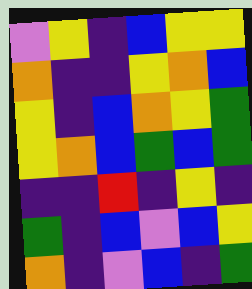[["violet", "yellow", "indigo", "blue", "yellow", "yellow"], ["orange", "indigo", "indigo", "yellow", "orange", "blue"], ["yellow", "indigo", "blue", "orange", "yellow", "green"], ["yellow", "orange", "blue", "green", "blue", "green"], ["indigo", "indigo", "red", "indigo", "yellow", "indigo"], ["green", "indigo", "blue", "violet", "blue", "yellow"], ["orange", "indigo", "violet", "blue", "indigo", "green"]]